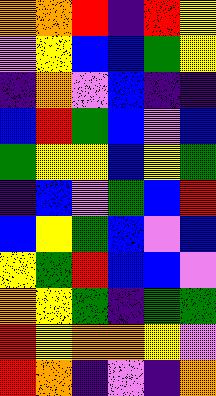[["orange", "orange", "red", "indigo", "red", "yellow"], ["violet", "yellow", "blue", "blue", "green", "yellow"], ["indigo", "orange", "violet", "blue", "indigo", "indigo"], ["blue", "red", "green", "blue", "violet", "blue"], ["green", "yellow", "yellow", "blue", "yellow", "green"], ["indigo", "blue", "violet", "green", "blue", "red"], ["blue", "yellow", "green", "blue", "violet", "blue"], ["yellow", "green", "red", "blue", "blue", "violet"], ["orange", "yellow", "green", "indigo", "green", "green"], ["red", "yellow", "orange", "orange", "yellow", "violet"], ["red", "orange", "indigo", "violet", "indigo", "orange"]]